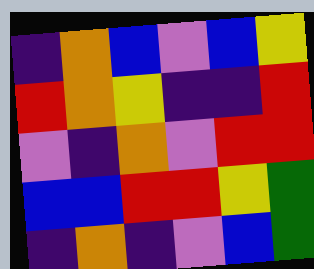[["indigo", "orange", "blue", "violet", "blue", "yellow"], ["red", "orange", "yellow", "indigo", "indigo", "red"], ["violet", "indigo", "orange", "violet", "red", "red"], ["blue", "blue", "red", "red", "yellow", "green"], ["indigo", "orange", "indigo", "violet", "blue", "green"]]